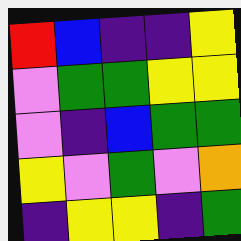[["red", "blue", "indigo", "indigo", "yellow"], ["violet", "green", "green", "yellow", "yellow"], ["violet", "indigo", "blue", "green", "green"], ["yellow", "violet", "green", "violet", "orange"], ["indigo", "yellow", "yellow", "indigo", "green"]]